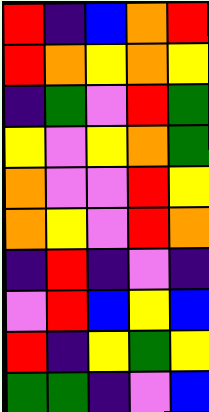[["red", "indigo", "blue", "orange", "red"], ["red", "orange", "yellow", "orange", "yellow"], ["indigo", "green", "violet", "red", "green"], ["yellow", "violet", "yellow", "orange", "green"], ["orange", "violet", "violet", "red", "yellow"], ["orange", "yellow", "violet", "red", "orange"], ["indigo", "red", "indigo", "violet", "indigo"], ["violet", "red", "blue", "yellow", "blue"], ["red", "indigo", "yellow", "green", "yellow"], ["green", "green", "indigo", "violet", "blue"]]